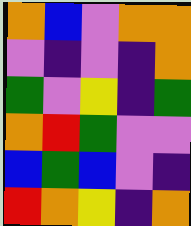[["orange", "blue", "violet", "orange", "orange"], ["violet", "indigo", "violet", "indigo", "orange"], ["green", "violet", "yellow", "indigo", "green"], ["orange", "red", "green", "violet", "violet"], ["blue", "green", "blue", "violet", "indigo"], ["red", "orange", "yellow", "indigo", "orange"]]